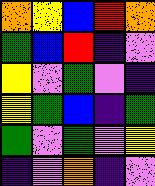[["orange", "yellow", "blue", "red", "orange"], ["green", "blue", "red", "indigo", "violet"], ["yellow", "violet", "green", "violet", "indigo"], ["yellow", "green", "blue", "indigo", "green"], ["green", "violet", "green", "violet", "yellow"], ["indigo", "violet", "orange", "indigo", "violet"]]